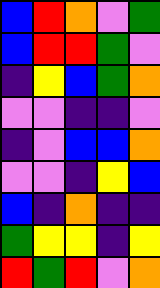[["blue", "red", "orange", "violet", "green"], ["blue", "red", "red", "green", "violet"], ["indigo", "yellow", "blue", "green", "orange"], ["violet", "violet", "indigo", "indigo", "violet"], ["indigo", "violet", "blue", "blue", "orange"], ["violet", "violet", "indigo", "yellow", "blue"], ["blue", "indigo", "orange", "indigo", "indigo"], ["green", "yellow", "yellow", "indigo", "yellow"], ["red", "green", "red", "violet", "orange"]]